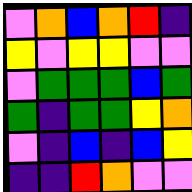[["violet", "orange", "blue", "orange", "red", "indigo"], ["yellow", "violet", "yellow", "yellow", "violet", "violet"], ["violet", "green", "green", "green", "blue", "green"], ["green", "indigo", "green", "green", "yellow", "orange"], ["violet", "indigo", "blue", "indigo", "blue", "yellow"], ["indigo", "indigo", "red", "orange", "violet", "violet"]]